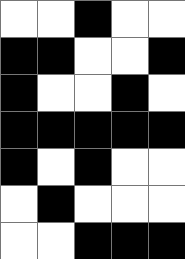[["white", "white", "black", "white", "white"], ["black", "black", "white", "white", "black"], ["black", "white", "white", "black", "white"], ["black", "black", "black", "black", "black"], ["black", "white", "black", "white", "white"], ["white", "black", "white", "white", "white"], ["white", "white", "black", "black", "black"]]